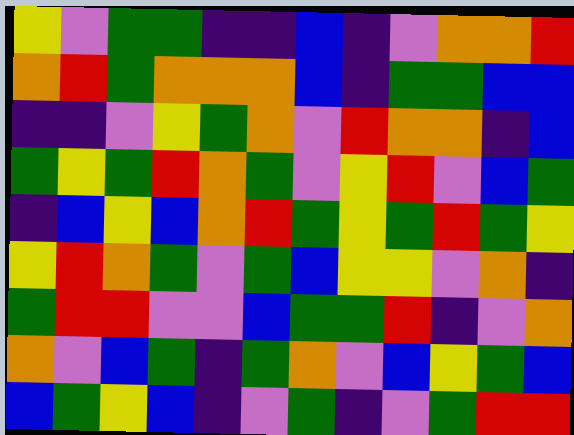[["yellow", "violet", "green", "green", "indigo", "indigo", "blue", "indigo", "violet", "orange", "orange", "red"], ["orange", "red", "green", "orange", "orange", "orange", "blue", "indigo", "green", "green", "blue", "blue"], ["indigo", "indigo", "violet", "yellow", "green", "orange", "violet", "red", "orange", "orange", "indigo", "blue"], ["green", "yellow", "green", "red", "orange", "green", "violet", "yellow", "red", "violet", "blue", "green"], ["indigo", "blue", "yellow", "blue", "orange", "red", "green", "yellow", "green", "red", "green", "yellow"], ["yellow", "red", "orange", "green", "violet", "green", "blue", "yellow", "yellow", "violet", "orange", "indigo"], ["green", "red", "red", "violet", "violet", "blue", "green", "green", "red", "indigo", "violet", "orange"], ["orange", "violet", "blue", "green", "indigo", "green", "orange", "violet", "blue", "yellow", "green", "blue"], ["blue", "green", "yellow", "blue", "indigo", "violet", "green", "indigo", "violet", "green", "red", "red"]]